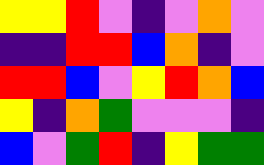[["yellow", "yellow", "red", "violet", "indigo", "violet", "orange", "violet"], ["indigo", "indigo", "red", "red", "blue", "orange", "indigo", "violet"], ["red", "red", "blue", "violet", "yellow", "red", "orange", "blue"], ["yellow", "indigo", "orange", "green", "violet", "violet", "violet", "indigo"], ["blue", "violet", "green", "red", "indigo", "yellow", "green", "green"]]